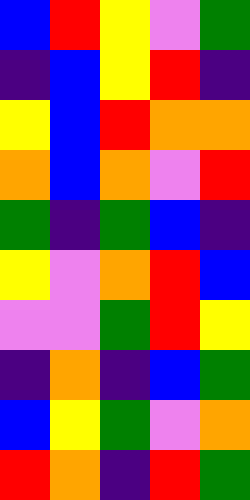[["blue", "red", "yellow", "violet", "green"], ["indigo", "blue", "yellow", "red", "indigo"], ["yellow", "blue", "red", "orange", "orange"], ["orange", "blue", "orange", "violet", "red"], ["green", "indigo", "green", "blue", "indigo"], ["yellow", "violet", "orange", "red", "blue"], ["violet", "violet", "green", "red", "yellow"], ["indigo", "orange", "indigo", "blue", "green"], ["blue", "yellow", "green", "violet", "orange"], ["red", "orange", "indigo", "red", "green"]]